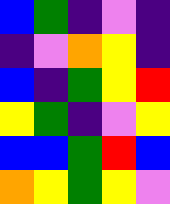[["blue", "green", "indigo", "violet", "indigo"], ["indigo", "violet", "orange", "yellow", "indigo"], ["blue", "indigo", "green", "yellow", "red"], ["yellow", "green", "indigo", "violet", "yellow"], ["blue", "blue", "green", "red", "blue"], ["orange", "yellow", "green", "yellow", "violet"]]